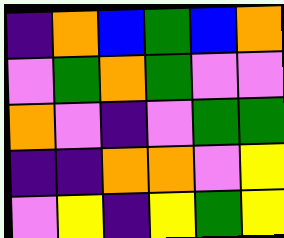[["indigo", "orange", "blue", "green", "blue", "orange"], ["violet", "green", "orange", "green", "violet", "violet"], ["orange", "violet", "indigo", "violet", "green", "green"], ["indigo", "indigo", "orange", "orange", "violet", "yellow"], ["violet", "yellow", "indigo", "yellow", "green", "yellow"]]